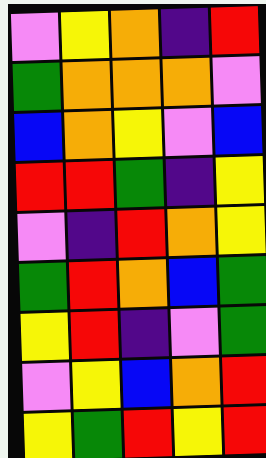[["violet", "yellow", "orange", "indigo", "red"], ["green", "orange", "orange", "orange", "violet"], ["blue", "orange", "yellow", "violet", "blue"], ["red", "red", "green", "indigo", "yellow"], ["violet", "indigo", "red", "orange", "yellow"], ["green", "red", "orange", "blue", "green"], ["yellow", "red", "indigo", "violet", "green"], ["violet", "yellow", "blue", "orange", "red"], ["yellow", "green", "red", "yellow", "red"]]